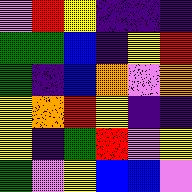[["violet", "red", "yellow", "indigo", "indigo", "indigo"], ["green", "green", "blue", "indigo", "yellow", "red"], ["green", "indigo", "blue", "orange", "violet", "orange"], ["yellow", "orange", "red", "yellow", "indigo", "indigo"], ["yellow", "indigo", "green", "red", "violet", "yellow"], ["green", "violet", "yellow", "blue", "blue", "violet"]]